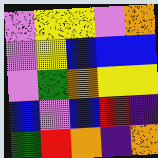[["violet", "yellow", "yellow", "violet", "orange"], ["violet", "yellow", "blue", "blue", "blue"], ["violet", "green", "orange", "yellow", "yellow"], ["blue", "violet", "blue", "red", "indigo"], ["green", "red", "orange", "indigo", "orange"]]